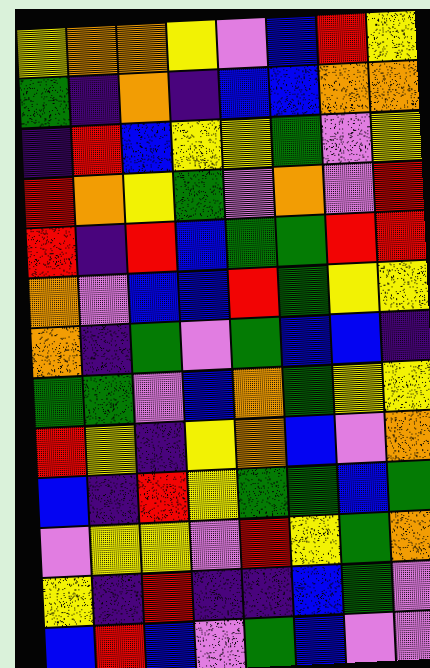[["yellow", "orange", "orange", "yellow", "violet", "blue", "red", "yellow"], ["green", "indigo", "orange", "indigo", "blue", "blue", "orange", "orange"], ["indigo", "red", "blue", "yellow", "yellow", "green", "violet", "yellow"], ["red", "orange", "yellow", "green", "violet", "orange", "violet", "red"], ["red", "indigo", "red", "blue", "green", "green", "red", "red"], ["orange", "violet", "blue", "blue", "red", "green", "yellow", "yellow"], ["orange", "indigo", "green", "violet", "green", "blue", "blue", "indigo"], ["green", "green", "violet", "blue", "orange", "green", "yellow", "yellow"], ["red", "yellow", "indigo", "yellow", "orange", "blue", "violet", "orange"], ["blue", "indigo", "red", "yellow", "green", "green", "blue", "green"], ["violet", "yellow", "yellow", "violet", "red", "yellow", "green", "orange"], ["yellow", "indigo", "red", "indigo", "indigo", "blue", "green", "violet"], ["blue", "red", "blue", "violet", "green", "blue", "violet", "violet"]]